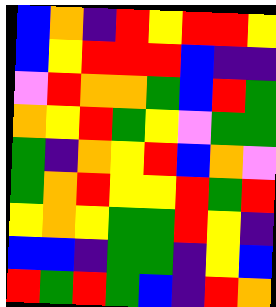[["blue", "orange", "indigo", "red", "yellow", "red", "red", "yellow"], ["blue", "yellow", "red", "red", "red", "blue", "indigo", "indigo"], ["violet", "red", "orange", "orange", "green", "blue", "red", "green"], ["orange", "yellow", "red", "green", "yellow", "violet", "green", "green"], ["green", "indigo", "orange", "yellow", "red", "blue", "orange", "violet"], ["green", "orange", "red", "yellow", "yellow", "red", "green", "red"], ["yellow", "orange", "yellow", "green", "green", "red", "yellow", "indigo"], ["blue", "blue", "indigo", "green", "green", "indigo", "yellow", "blue"], ["red", "green", "red", "green", "blue", "indigo", "red", "orange"]]